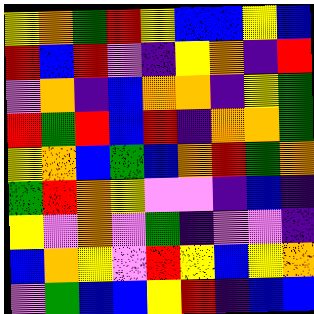[["yellow", "orange", "green", "red", "yellow", "blue", "blue", "yellow", "blue"], ["red", "blue", "red", "violet", "indigo", "yellow", "orange", "indigo", "red"], ["violet", "orange", "indigo", "blue", "orange", "orange", "indigo", "yellow", "green"], ["red", "green", "red", "blue", "red", "indigo", "orange", "orange", "green"], ["yellow", "orange", "blue", "green", "blue", "orange", "red", "green", "orange"], ["green", "red", "orange", "yellow", "violet", "violet", "indigo", "blue", "indigo"], ["yellow", "violet", "orange", "violet", "green", "indigo", "violet", "violet", "indigo"], ["blue", "orange", "yellow", "violet", "red", "yellow", "blue", "yellow", "orange"], ["violet", "green", "blue", "blue", "yellow", "red", "indigo", "blue", "blue"]]